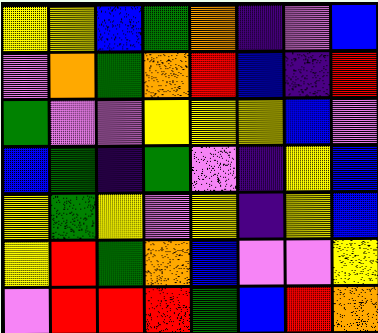[["yellow", "yellow", "blue", "green", "orange", "indigo", "violet", "blue"], ["violet", "orange", "green", "orange", "red", "blue", "indigo", "red"], ["green", "violet", "violet", "yellow", "yellow", "yellow", "blue", "violet"], ["blue", "green", "indigo", "green", "violet", "indigo", "yellow", "blue"], ["yellow", "green", "yellow", "violet", "yellow", "indigo", "yellow", "blue"], ["yellow", "red", "green", "orange", "blue", "violet", "violet", "yellow"], ["violet", "red", "red", "red", "green", "blue", "red", "orange"]]